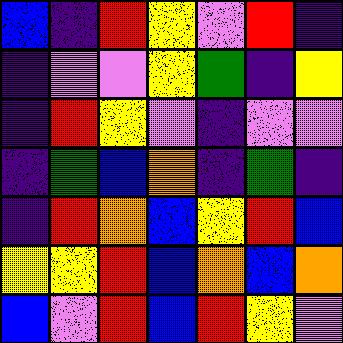[["blue", "indigo", "red", "yellow", "violet", "red", "indigo"], ["indigo", "violet", "violet", "yellow", "green", "indigo", "yellow"], ["indigo", "red", "yellow", "violet", "indigo", "violet", "violet"], ["indigo", "green", "blue", "orange", "indigo", "green", "indigo"], ["indigo", "red", "orange", "blue", "yellow", "red", "blue"], ["yellow", "yellow", "red", "blue", "orange", "blue", "orange"], ["blue", "violet", "red", "blue", "red", "yellow", "violet"]]